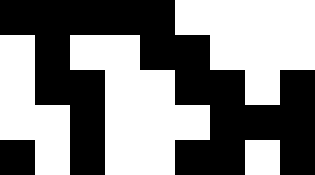[["black", "black", "black", "black", "black", "white", "white", "white", "white"], ["white", "black", "white", "white", "black", "black", "white", "white", "white"], ["white", "black", "black", "white", "white", "black", "black", "white", "black"], ["white", "white", "black", "white", "white", "white", "black", "black", "black"], ["black", "white", "black", "white", "white", "black", "black", "white", "black"]]